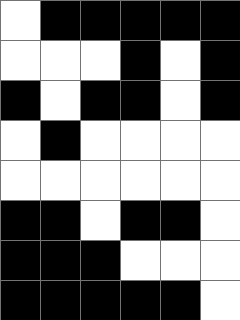[["white", "black", "black", "black", "black", "black"], ["white", "white", "white", "black", "white", "black"], ["black", "white", "black", "black", "white", "black"], ["white", "black", "white", "white", "white", "white"], ["white", "white", "white", "white", "white", "white"], ["black", "black", "white", "black", "black", "white"], ["black", "black", "black", "white", "white", "white"], ["black", "black", "black", "black", "black", "white"]]